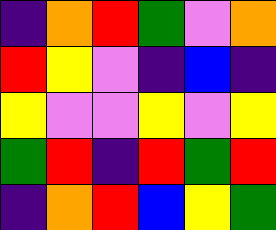[["indigo", "orange", "red", "green", "violet", "orange"], ["red", "yellow", "violet", "indigo", "blue", "indigo"], ["yellow", "violet", "violet", "yellow", "violet", "yellow"], ["green", "red", "indigo", "red", "green", "red"], ["indigo", "orange", "red", "blue", "yellow", "green"]]